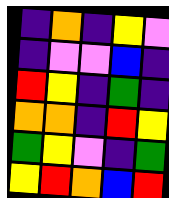[["indigo", "orange", "indigo", "yellow", "violet"], ["indigo", "violet", "violet", "blue", "indigo"], ["red", "yellow", "indigo", "green", "indigo"], ["orange", "orange", "indigo", "red", "yellow"], ["green", "yellow", "violet", "indigo", "green"], ["yellow", "red", "orange", "blue", "red"]]